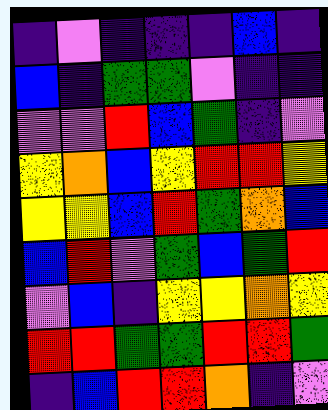[["indigo", "violet", "indigo", "indigo", "indigo", "blue", "indigo"], ["blue", "indigo", "green", "green", "violet", "indigo", "indigo"], ["violet", "violet", "red", "blue", "green", "indigo", "violet"], ["yellow", "orange", "blue", "yellow", "red", "red", "yellow"], ["yellow", "yellow", "blue", "red", "green", "orange", "blue"], ["blue", "red", "violet", "green", "blue", "green", "red"], ["violet", "blue", "indigo", "yellow", "yellow", "orange", "yellow"], ["red", "red", "green", "green", "red", "red", "green"], ["indigo", "blue", "red", "red", "orange", "indigo", "violet"]]